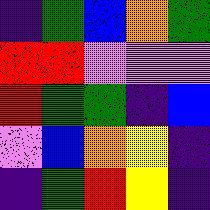[["indigo", "green", "blue", "orange", "green"], ["red", "red", "violet", "violet", "violet"], ["red", "green", "green", "indigo", "blue"], ["violet", "blue", "orange", "yellow", "indigo"], ["indigo", "green", "red", "yellow", "indigo"]]